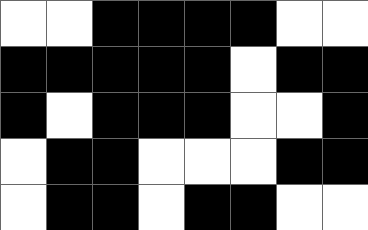[["white", "white", "black", "black", "black", "black", "white", "white"], ["black", "black", "black", "black", "black", "white", "black", "black"], ["black", "white", "black", "black", "black", "white", "white", "black"], ["white", "black", "black", "white", "white", "white", "black", "black"], ["white", "black", "black", "white", "black", "black", "white", "white"]]